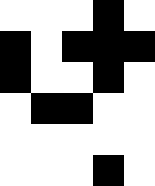[["white", "white", "white", "black", "white"], ["black", "white", "black", "black", "black"], ["black", "white", "white", "black", "white"], ["white", "black", "black", "white", "white"], ["white", "white", "white", "white", "white"], ["white", "white", "white", "black", "white"]]